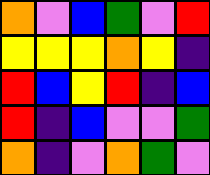[["orange", "violet", "blue", "green", "violet", "red"], ["yellow", "yellow", "yellow", "orange", "yellow", "indigo"], ["red", "blue", "yellow", "red", "indigo", "blue"], ["red", "indigo", "blue", "violet", "violet", "green"], ["orange", "indigo", "violet", "orange", "green", "violet"]]